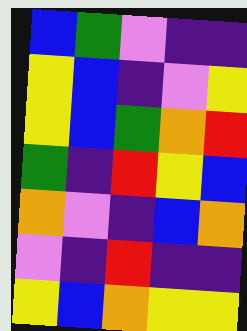[["blue", "green", "violet", "indigo", "indigo"], ["yellow", "blue", "indigo", "violet", "yellow"], ["yellow", "blue", "green", "orange", "red"], ["green", "indigo", "red", "yellow", "blue"], ["orange", "violet", "indigo", "blue", "orange"], ["violet", "indigo", "red", "indigo", "indigo"], ["yellow", "blue", "orange", "yellow", "yellow"]]